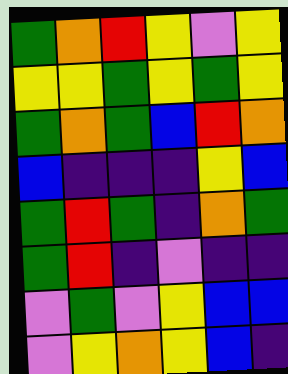[["green", "orange", "red", "yellow", "violet", "yellow"], ["yellow", "yellow", "green", "yellow", "green", "yellow"], ["green", "orange", "green", "blue", "red", "orange"], ["blue", "indigo", "indigo", "indigo", "yellow", "blue"], ["green", "red", "green", "indigo", "orange", "green"], ["green", "red", "indigo", "violet", "indigo", "indigo"], ["violet", "green", "violet", "yellow", "blue", "blue"], ["violet", "yellow", "orange", "yellow", "blue", "indigo"]]